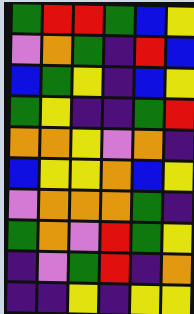[["green", "red", "red", "green", "blue", "yellow"], ["violet", "orange", "green", "indigo", "red", "blue"], ["blue", "green", "yellow", "indigo", "blue", "yellow"], ["green", "yellow", "indigo", "indigo", "green", "red"], ["orange", "orange", "yellow", "violet", "orange", "indigo"], ["blue", "yellow", "yellow", "orange", "blue", "yellow"], ["violet", "orange", "orange", "orange", "green", "indigo"], ["green", "orange", "violet", "red", "green", "yellow"], ["indigo", "violet", "green", "red", "indigo", "orange"], ["indigo", "indigo", "yellow", "indigo", "yellow", "yellow"]]